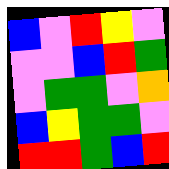[["blue", "violet", "red", "yellow", "violet"], ["violet", "violet", "blue", "red", "green"], ["violet", "green", "green", "violet", "orange"], ["blue", "yellow", "green", "green", "violet"], ["red", "red", "green", "blue", "red"]]